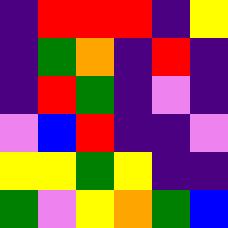[["indigo", "red", "red", "red", "indigo", "yellow"], ["indigo", "green", "orange", "indigo", "red", "indigo"], ["indigo", "red", "green", "indigo", "violet", "indigo"], ["violet", "blue", "red", "indigo", "indigo", "violet"], ["yellow", "yellow", "green", "yellow", "indigo", "indigo"], ["green", "violet", "yellow", "orange", "green", "blue"]]